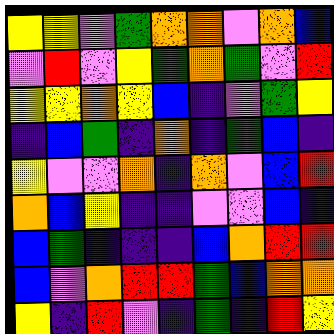[["yellow", "yellow", "violet", "green", "orange", "orange", "violet", "orange", "blue"], ["violet", "red", "violet", "yellow", "green", "orange", "green", "violet", "red"], ["yellow", "yellow", "orange", "yellow", "blue", "indigo", "violet", "green", "yellow"], ["indigo", "blue", "green", "indigo", "orange", "indigo", "green", "blue", "indigo"], ["yellow", "violet", "violet", "orange", "indigo", "orange", "violet", "blue", "red"], ["orange", "blue", "yellow", "indigo", "indigo", "violet", "violet", "blue", "indigo"], ["blue", "green", "indigo", "indigo", "indigo", "blue", "orange", "red", "red"], ["blue", "violet", "orange", "red", "red", "green", "blue", "orange", "orange"], ["yellow", "indigo", "red", "violet", "indigo", "green", "indigo", "red", "yellow"]]